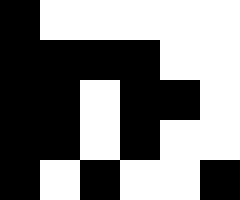[["black", "white", "white", "white", "white", "white"], ["black", "black", "black", "black", "white", "white"], ["black", "black", "white", "black", "black", "white"], ["black", "black", "white", "black", "white", "white"], ["black", "white", "black", "white", "white", "black"]]